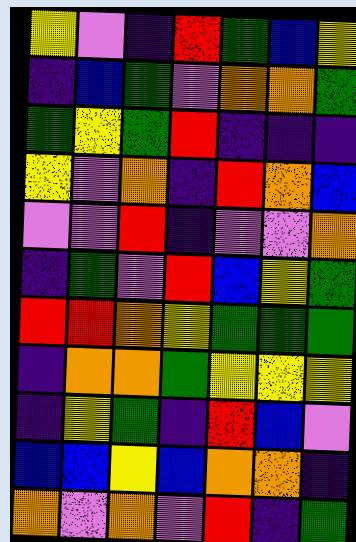[["yellow", "violet", "indigo", "red", "green", "blue", "yellow"], ["indigo", "blue", "green", "violet", "orange", "orange", "green"], ["green", "yellow", "green", "red", "indigo", "indigo", "indigo"], ["yellow", "violet", "orange", "indigo", "red", "orange", "blue"], ["violet", "violet", "red", "indigo", "violet", "violet", "orange"], ["indigo", "green", "violet", "red", "blue", "yellow", "green"], ["red", "red", "orange", "yellow", "green", "green", "green"], ["indigo", "orange", "orange", "green", "yellow", "yellow", "yellow"], ["indigo", "yellow", "green", "indigo", "red", "blue", "violet"], ["blue", "blue", "yellow", "blue", "orange", "orange", "indigo"], ["orange", "violet", "orange", "violet", "red", "indigo", "green"]]